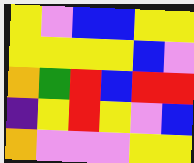[["yellow", "violet", "blue", "blue", "yellow", "yellow"], ["yellow", "yellow", "yellow", "yellow", "blue", "violet"], ["orange", "green", "red", "blue", "red", "red"], ["indigo", "yellow", "red", "yellow", "violet", "blue"], ["orange", "violet", "violet", "violet", "yellow", "yellow"]]